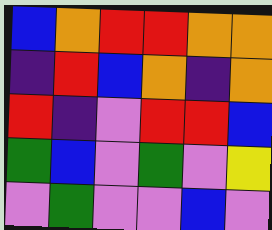[["blue", "orange", "red", "red", "orange", "orange"], ["indigo", "red", "blue", "orange", "indigo", "orange"], ["red", "indigo", "violet", "red", "red", "blue"], ["green", "blue", "violet", "green", "violet", "yellow"], ["violet", "green", "violet", "violet", "blue", "violet"]]